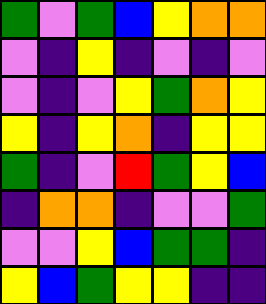[["green", "violet", "green", "blue", "yellow", "orange", "orange"], ["violet", "indigo", "yellow", "indigo", "violet", "indigo", "violet"], ["violet", "indigo", "violet", "yellow", "green", "orange", "yellow"], ["yellow", "indigo", "yellow", "orange", "indigo", "yellow", "yellow"], ["green", "indigo", "violet", "red", "green", "yellow", "blue"], ["indigo", "orange", "orange", "indigo", "violet", "violet", "green"], ["violet", "violet", "yellow", "blue", "green", "green", "indigo"], ["yellow", "blue", "green", "yellow", "yellow", "indigo", "indigo"]]